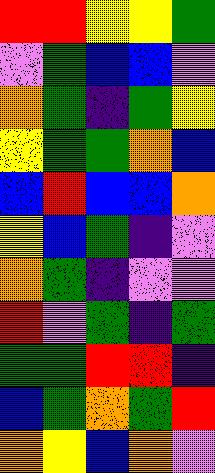[["red", "red", "yellow", "yellow", "green"], ["violet", "green", "blue", "blue", "violet"], ["orange", "green", "indigo", "green", "yellow"], ["yellow", "green", "green", "orange", "blue"], ["blue", "red", "blue", "blue", "orange"], ["yellow", "blue", "green", "indigo", "violet"], ["orange", "green", "indigo", "violet", "violet"], ["red", "violet", "green", "indigo", "green"], ["green", "green", "red", "red", "indigo"], ["blue", "green", "orange", "green", "red"], ["orange", "yellow", "blue", "orange", "violet"]]